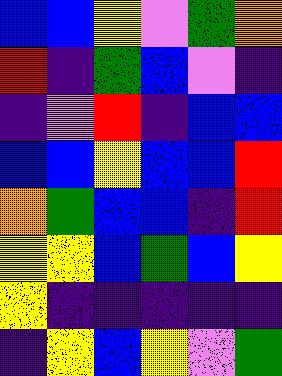[["blue", "blue", "yellow", "violet", "green", "orange"], ["red", "indigo", "green", "blue", "violet", "indigo"], ["indigo", "violet", "red", "indigo", "blue", "blue"], ["blue", "blue", "yellow", "blue", "blue", "red"], ["orange", "green", "blue", "blue", "indigo", "red"], ["yellow", "yellow", "blue", "green", "blue", "yellow"], ["yellow", "indigo", "indigo", "indigo", "indigo", "indigo"], ["indigo", "yellow", "blue", "yellow", "violet", "green"]]